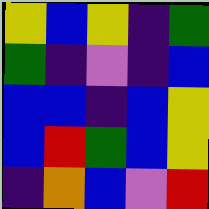[["yellow", "blue", "yellow", "indigo", "green"], ["green", "indigo", "violet", "indigo", "blue"], ["blue", "blue", "indigo", "blue", "yellow"], ["blue", "red", "green", "blue", "yellow"], ["indigo", "orange", "blue", "violet", "red"]]